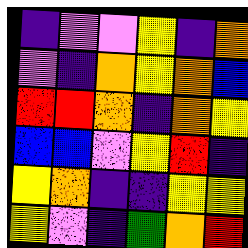[["indigo", "violet", "violet", "yellow", "indigo", "orange"], ["violet", "indigo", "orange", "yellow", "orange", "blue"], ["red", "red", "orange", "indigo", "orange", "yellow"], ["blue", "blue", "violet", "yellow", "red", "indigo"], ["yellow", "orange", "indigo", "indigo", "yellow", "yellow"], ["yellow", "violet", "indigo", "green", "orange", "red"]]